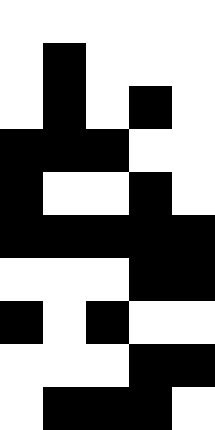[["white", "white", "white", "white", "white"], ["white", "black", "white", "white", "white"], ["white", "black", "white", "black", "white"], ["black", "black", "black", "white", "white"], ["black", "white", "white", "black", "white"], ["black", "black", "black", "black", "black"], ["white", "white", "white", "black", "black"], ["black", "white", "black", "white", "white"], ["white", "white", "white", "black", "black"], ["white", "black", "black", "black", "white"]]